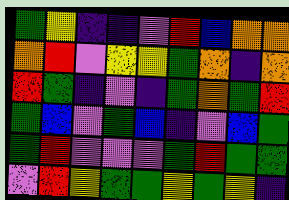[["green", "yellow", "indigo", "indigo", "violet", "red", "blue", "orange", "orange"], ["orange", "red", "violet", "yellow", "yellow", "green", "orange", "indigo", "orange"], ["red", "green", "indigo", "violet", "indigo", "green", "orange", "green", "red"], ["green", "blue", "violet", "green", "blue", "indigo", "violet", "blue", "green"], ["green", "red", "violet", "violet", "violet", "green", "red", "green", "green"], ["violet", "red", "yellow", "green", "green", "yellow", "green", "yellow", "indigo"]]